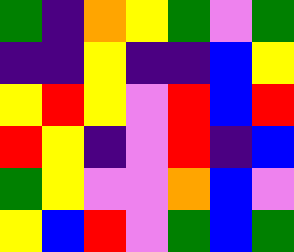[["green", "indigo", "orange", "yellow", "green", "violet", "green"], ["indigo", "indigo", "yellow", "indigo", "indigo", "blue", "yellow"], ["yellow", "red", "yellow", "violet", "red", "blue", "red"], ["red", "yellow", "indigo", "violet", "red", "indigo", "blue"], ["green", "yellow", "violet", "violet", "orange", "blue", "violet"], ["yellow", "blue", "red", "violet", "green", "blue", "green"]]